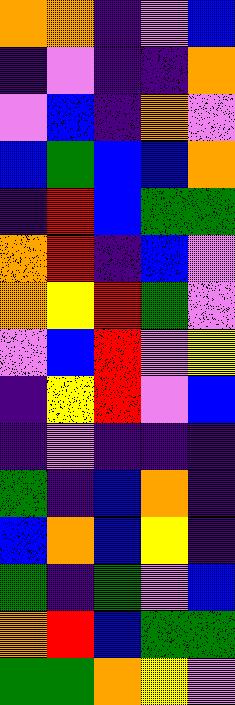[["orange", "orange", "indigo", "violet", "blue"], ["indigo", "violet", "indigo", "indigo", "orange"], ["violet", "blue", "indigo", "orange", "violet"], ["blue", "green", "blue", "blue", "orange"], ["indigo", "red", "blue", "green", "green"], ["orange", "red", "indigo", "blue", "violet"], ["orange", "yellow", "red", "green", "violet"], ["violet", "blue", "red", "violet", "yellow"], ["indigo", "yellow", "red", "violet", "blue"], ["indigo", "violet", "indigo", "indigo", "indigo"], ["green", "indigo", "blue", "orange", "indigo"], ["blue", "orange", "blue", "yellow", "indigo"], ["green", "indigo", "green", "violet", "blue"], ["orange", "red", "blue", "green", "green"], ["green", "green", "orange", "yellow", "violet"]]